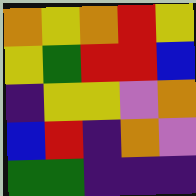[["orange", "yellow", "orange", "red", "yellow"], ["yellow", "green", "red", "red", "blue"], ["indigo", "yellow", "yellow", "violet", "orange"], ["blue", "red", "indigo", "orange", "violet"], ["green", "green", "indigo", "indigo", "indigo"]]